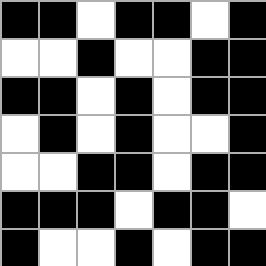[["black", "black", "white", "black", "black", "white", "black"], ["white", "white", "black", "white", "white", "black", "black"], ["black", "black", "white", "black", "white", "black", "black"], ["white", "black", "white", "black", "white", "white", "black"], ["white", "white", "black", "black", "white", "black", "black"], ["black", "black", "black", "white", "black", "black", "white"], ["black", "white", "white", "black", "white", "black", "black"]]